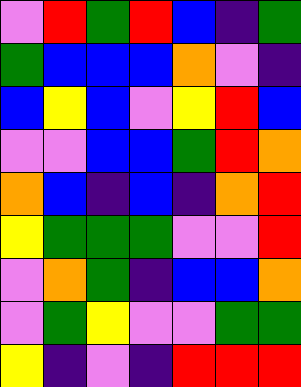[["violet", "red", "green", "red", "blue", "indigo", "green"], ["green", "blue", "blue", "blue", "orange", "violet", "indigo"], ["blue", "yellow", "blue", "violet", "yellow", "red", "blue"], ["violet", "violet", "blue", "blue", "green", "red", "orange"], ["orange", "blue", "indigo", "blue", "indigo", "orange", "red"], ["yellow", "green", "green", "green", "violet", "violet", "red"], ["violet", "orange", "green", "indigo", "blue", "blue", "orange"], ["violet", "green", "yellow", "violet", "violet", "green", "green"], ["yellow", "indigo", "violet", "indigo", "red", "red", "red"]]